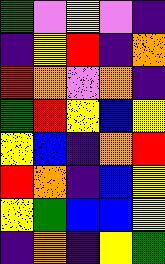[["green", "violet", "yellow", "violet", "indigo"], ["indigo", "yellow", "red", "indigo", "orange"], ["red", "orange", "violet", "orange", "indigo"], ["green", "red", "yellow", "blue", "yellow"], ["yellow", "blue", "indigo", "orange", "red"], ["red", "orange", "indigo", "blue", "yellow"], ["yellow", "green", "blue", "blue", "yellow"], ["indigo", "orange", "indigo", "yellow", "green"]]